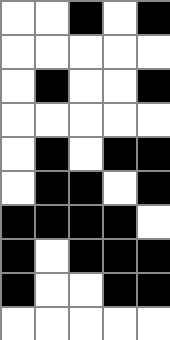[["white", "white", "black", "white", "black"], ["white", "white", "white", "white", "white"], ["white", "black", "white", "white", "black"], ["white", "white", "white", "white", "white"], ["white", "black", "white", "black", "black"], ["white", "black", "black", "white", "black"], ["black", "black", "black", "black", "white"], ["black", "white", "black", "black", "black"], ["black", "white", "white", "black", "black"], ["white", "white", "white", "white", "white"]]